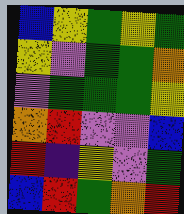[["blue", "yellow", "green", "yellow", "green"], ["yellow", "violet", "green", "green", "orange"], ["violet", "green", "green", "green", "yellow"], ["orange", "red", "violet", "violet", "blue"], ["red", "indigo", "yellow", "violet", "green"], ["blue", "red", "green", "orange", "red"]]